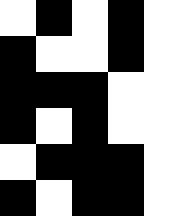[["white", "black", "white", "black", "white"], ["black", "white", "white", "black", "white"], ["black", "black", "black", "white", "white"], ["black", "white", "black", "white", "white"], ["white", "black", "black", "black", "white"], ["black", "white", "black", "black", "white"]]